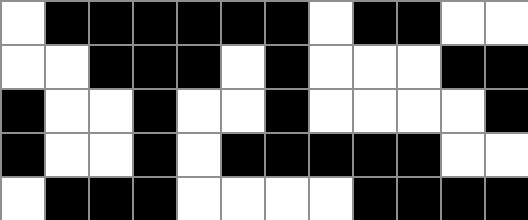[["white", "black", "black", "black", "black", "black", "black", "white", "black", "black", "white", "white"], ["white", "white", "black", "black", "black", "white", "black", "white", "white", "white", "black", "black"], ["black", "white", "white", "black", "white", "white", "black", "white", "white", "white", "white", "black"], ["black", "white", "white", "black", "white", "black", "black", "black", "black", "black", "white", "white"], ["white", "black", "black", "black", "white", "white", "white", "white", "black", "black", "black", "black"]]